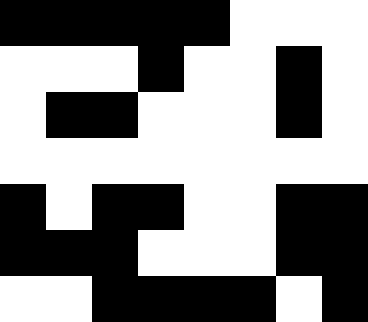[["black", "black", "black", "black", "black", "white", "white", "white"], ["white", "white", "white", "black", "white", "white", "black", "white"], ["white", "black", "black", "white", "white", "white", "black", "white"], ["white", "white", "white", "white", "white", "white", "white", "white"], ["black", "white", "black", "black", "white", "white", "black", "black"], ["black", "black", "black", "white", "white", "white", "black", "black"], ["white", "white", "black", "black", "black", "black", "white", "black"]]